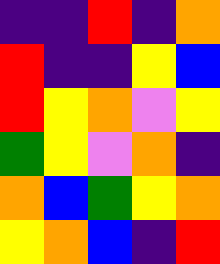[["indigo", "indigo", "red", "indigo", "orange"], ["red", "indigo", "indigo", "yellow", "blue"], ["red", "yellow", "orange", "violet", "yellow"], ["green", "yellow", "violet", "orange", "indigo"], ["orange", "blue", "green", "yellow", "orange"], ["yellow", "orange", "blue", "indigo", "red"]]